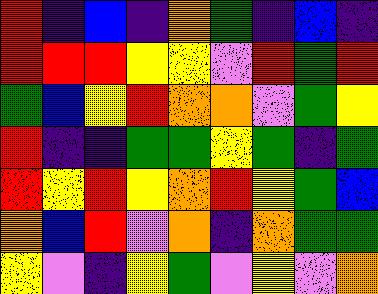[["red", "indigo", "blue", "indigo", "orange", "green", "indigo", "blue", "indigo"], ["red", "red", "red", "yellow", "yellow", "violet", "red", "green", "red"], ["green", "blue", "yellow", "red", "orange", "orange", "violet", "green", "yellow"], ["red", "indigo", "indigo", "green", "green", "yellow", "green", "indigo", "green"], ["red", "yellow", "red", "yellow", "orange", "red", "yellow", "green", "blue"], ["orange", "blue", "red", "violet", "orange", "indigo", "orange", "green", "green"], ["yellow", "violet", "indigo", "yellow", "green", "violet", "yellow", "violet", "orange"]]